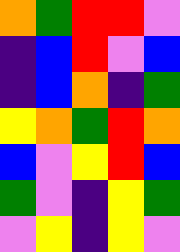[["orange", "green", "red", "red", "violet"], ["indigo", "blue", "red", "violet", "blue"], ["indigo", "blue", "orange", "indigo", "green"], ["yellow", "orange", "green", "red", "orange"], ["blue", "violet", "yellow", "red", "blue"], ["green", "violet", "indigo", "yellow", "green"], ["violet", "yellow", "indigo", "yellow", "violet"]]